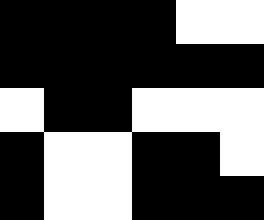[["black", "black", "black", "black", "white", "white"], ["black", "black", "black", "black", "black", "black"], ["white", "black", "black", "white", "white", "white"], ["black", "white", "white", "black", "black", "white"], ["black", "white", "white", "black", "black", "black"]]